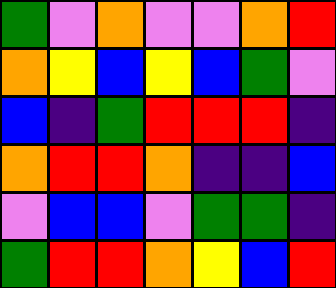[["green", "violet", "orange", "violet", "violet", "orange", "red"], ["orange", "yellow", "blue", "yellow", "blue", "green", "violet"], ["blue", "indigo", "green", "red", "red", "red", "indigo"], ["orange", "red", "red", "orange", "indigo", "indigo", "blue"], ["violet", "blue", "blue", "violet", "green", "green", "indigo"], ["green", "red", "red", "orange", "yellow", "blue", "red"]]